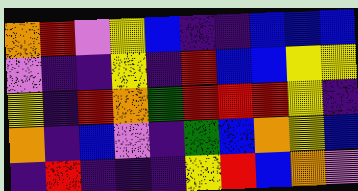[["orange", "red", "violet", "yellow", "blue", "indigo", "indigo", "blue", "blue", "blue"], ["violet", "indigo", "indigo", "yellow", "indigo", "red", "blue", "blue", "yellow", "yellow"], ["yellow", "indigo", "red", "orange", "green", "red", "red", "red", "yellow", "indigo"], ["orange", "indigo", "blue", "violet", "indigo", "green", "blue", "orange", "yellow", "blue"], ["indigo", "red", "indigo", "indigo", "indigo", "yellow", "red", "blue", "orange", "violet"]]